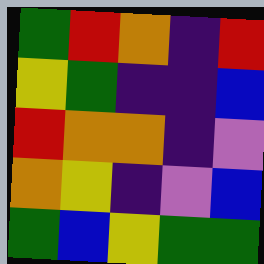[["green", "red", "orange", "indigo", "red"], ["yellow", "green", "indigo", "indigo", "blue"], ["red", "orange", "orange", "indigo", "violet"], ["orange", "yellow", "indigo", "violet", "blue"], ["green", "blue", "yellow", "green", "green"]]